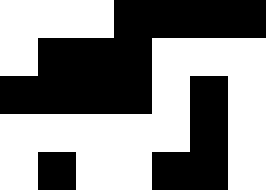[["white", "white", "white", "black", "black", "black", "black"], ["white", "black", "black", "black", "white", "white", "white"], ["black", "black", "black", "black", "white", "black", "white"], ["white", "white", "white", "white", "white", "black", "white"], ["white", "black", "white", "white", "black", "black", "white"]]